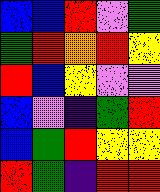[["blue", "blue", "red", "violet", "green"], ["green", "red", "orange", "red", "yellow"], ["red", "blue", "yellow", "violet", "violet"], ["blue", "violet", "indigo", "green", "red"], ["blue", "green", "red", "yellow", "yellow"], ["red", "green", "indigo", "red", "red"]]